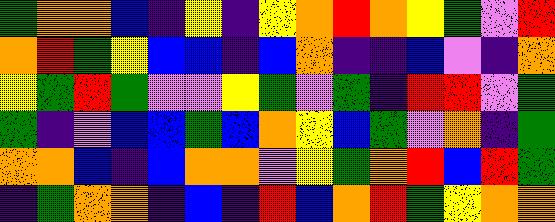[["green", "orange", "orange", "blue", "indigo", "yellow", "indigo", "yellow", "orange", "red", "orange", "yellow", "green", "violet", "red"], ["orange", "red", "green", "yellow", "blue", "blue", "indigo", "blue", "orange", "indigo", "indigo", "blue", "violet", "indigo", "orange"], ["yellow", "green", "red", "green", "violet", "violet", "yellow", "green", "violet", "green", "indigo", "red", "red", "violet", "green"], ["green", "indigo", "violet", "blue", "blue", "green", "blue", "orange", "yellow", "blue", "green", "violet", "orange", "indigo", "green"], ["orange", "orange", "blue", "indigo", "blue", "orange", "orange", "violet", "yellow", "green", "orange", "red", "blue", "red", "green"], ["indigo", "green", "orange", "orange", "indigo", "blue", "indigo", "red", "blue", "orange", "red", "green", "yellow", "orange", "orange"]]